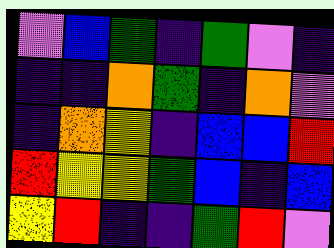[["violet", "blue", "green", "indigo", "green", "violet", "indigo"], ["indigo", "indigo", "orange", "green", "indigo", "orange", "violet"], ["indigo", "orange", "yellow", "indigo", "blue", "blue", "red"], ["red", "yellow", "yellow", "green", "blue", "indigo", "blue"], ["yellow", "red", "indigo", "indigo", "green", "red", "violet"]]